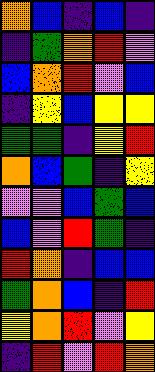[["orange", "blue", "indigo", "blue", "indigo"], ["indigo", "green", "orange", "red", "violet"], ["blue", "orange", "red", "violet", "blue"], ["indigo", "yellow", "blue", "yellow", "yellow"], ["green", "green", "indigo", "yellow", "red"], ["orange", "blue", "green", "indigo", "yellow"], ["violet", "violet", "blue", "green", "blue"], ["blue", "violet", "red", "green", "indigo"], ["red", "orange", "indigo", "blue", "blue"], ["green", "orange", "blue", "indigo", "red"], ["yellow", "orange", "red", "violet", "yellow"], ["indigo", "red", "violet", "red", "orange"]]